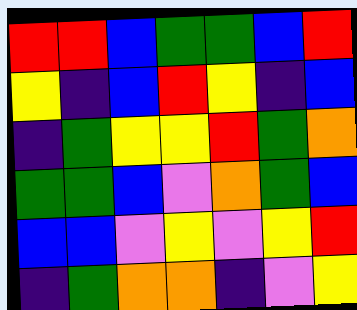[["red", "red", "blue", "green", "green", "blue", "red"], ["yellow", "indigo", "blue", "red", "yellow", "indigo", "blue"], ["indigo", "green", "yellow", "yellow", "red", "green", "orange"], ["green", "green", "blue", "violet", "orange", "green", "blue"], ["blue", "blue", "violet", "yellow", "violet", "yellow", "red"], ["indigo", "green", "orange", "orange", "indigo", "violet", "yellow"]]